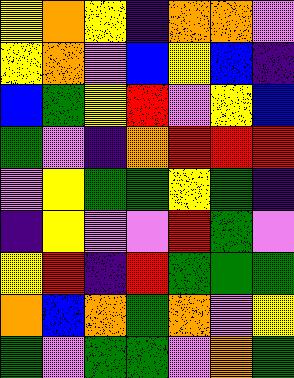[["yellow", "orange", "yellow", "indigo", "orange", "orange", "violet"], ["yellow", "orange", "violet", "blue", "yellow", "blue", "indigo"], ["blue", "green", "yellow", "red", "violet", "yellow", "blue"], ["green", "violet", "indigo", "orange", "red", "red", "red"], ["violet", "yellow", "green", "green", "yellow", "green", "indigo"], ["indigo", "yellow", "violet", "violet", "red", "green", "violet"], ["yellow", "red", "indigo", "red", "green", "green", "green"], ["orange", "blue", "orange", "green", "orange", "violet", "yellow"], ["green", "violet", "green", "green", "violet", "orange", "green"]]